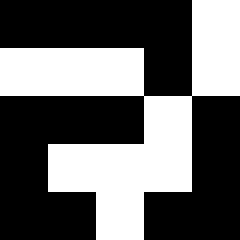[["black", "black", "black", "black", "white"], ["white", "white", "white", "black", "white"], ["black", "black", "black", "white", "black"], ["black", "white", "white", "white", "black"], ["black", "black", "white", "black", "black"]]